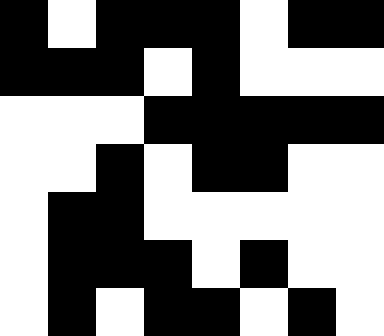[["black", "white", "black", "black", "black", "white", "black", "black"], ["black", "black", "black", "white", "black", "white", "white", "white"], ["white", "white", "white", "black", "black", "black", "black", "black"], ["white", "white", "black", "white", "black", "black", "white", "white"], ["white", "black", "black", "white", "white", "white", "white", "white"], ["white", "black", "black", "black", "white", "black", "white", "white"], ["white", "black", "white", "black", "black", "white", "black", "white"]]